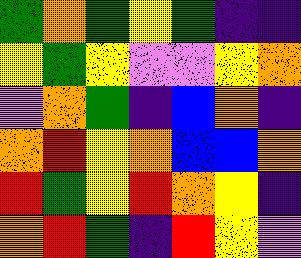[["green", "orange", "green", "yellow", "green", "indigo", "indigo"], ["yellow", "green", "yellow", "violet", "violet", "yellow", "orange"], ["violet", "orange", "green", "indigo", "blue", "orange", "indigo"], ["orange", "red", "yellow", "orange", "blue", "blue", "orange"], ["red", "green", "yellow", "red", "orange", "yellow", "indigo"], ["orange", "red", "green", "indigo", "red", "yellow", "violet"]]